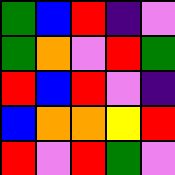[["green", "blue", "red", "indigo", "violet"], ["green", "orange", "violet", "red", "green"], ["red", "blue", "red", "violet", "indigo"], ["blue", "orange", "orange", "yellow", "red"], ["red", "violet", "red", "green", "violet"]]